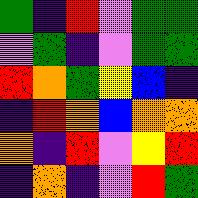[["green", "indigo", "red", "violet", "green", "green"], ["violet", "green", "indigo", "violet", "green", "green"], ["red", "orange", "green", "yellow", "blue", "indigo"], ["indigo", "red", "orange", "blue", "orange", "orange"], ["orange", "indigo", "red", "violet", "yellow", "red"], ["indigo", "orange", "indigo", "violet", "red", "green"]]